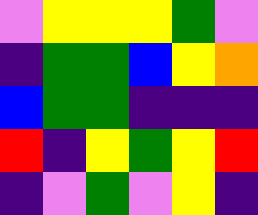[["violet", "yellow", "yellow", "yellow", "green", "violet"], ["indigo", "green", "green", "blue", "yellow", "orange"], ["blue", "green", "green", "indigo", "indigo", "indigo"], ["red", "indigo", "yellow", "green", "yellow", "red"], ["indigo", "violet", "green", "violet", "yellow", "indigo"]]